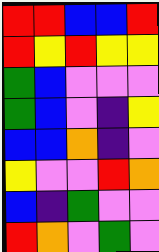[["red", "red", "blue", "blue", "red"], ["red", "yellow", "red", "yellow", "yellow"], ["green", "blue", "violet", "violet", "violet"], ["green", "blue", "violet", "indigo", "yellow"], ["blue", "blue", "orange", "indigo", "violet"], ["yellow", "violet", "violet", "red", "orange"], ["blue", "indigo", "green", "violet", "violet"], ["red", "orange", "violet", "green", "violet"]]